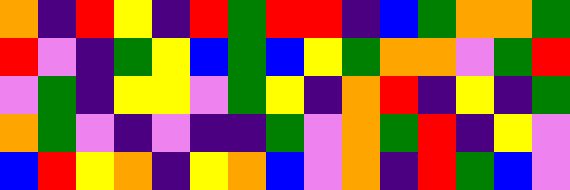[["orange", "indigo", "red", "yellow", "indigo", "red", "green", "red", "red", "indigo", "blue", "green", "orange", "orange", "green"], ["red", "violet", "indigo", "green", "yellow", "blue", "green", "blue", "yellow", "green", "orange", "orange", "violet", "green", "red"], ["violet", "green", "indigo", "yellow", "yellow", "violet", "green", "yellow", "indigo", "orange", "red", "indigo", "yellow", "indigo", "green"], ["orange", "green", "violet", "indigo", "violet", "indigo", "indigo", "green", "violet", "orange", "green", "red", "indigo", "yellow", "violet"], ["blue", "red", "yellow", "orange", "indigo", "yellow", "orange", "blue", "violet", "orange", "indigo", "red", "green", "blue", "violet"]]